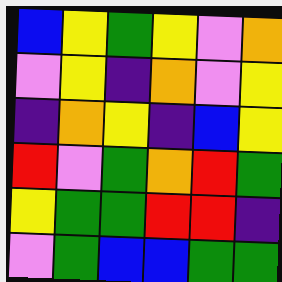[["blue", "yellow", "green", "yellow", "violet", "orange"], ["violet", "yellow", "indigo", "orange", "violet", "yellow"], ["indigo", "orange", "yellow", "indigo", "blue", "yellow"], ["red", "violet", "green", "orange", "red", "green"], ["yellow", "green", "green", "red", "red", "indigo"], ["violet", "green", "blue", "blue", "green", "green"]]